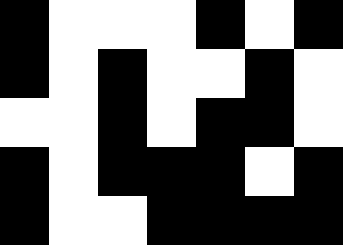[["black", "white", "white", "white", "black", "white", "black"], ["black", "white", "black", "white", "white", "black", "white"], ["white", "white", "black", "white", "black", "black", "white"], ["black", "white", "black", "black", "black", "white", "black"], ["black", "white", "white", "black", "black", "black", "black"]]